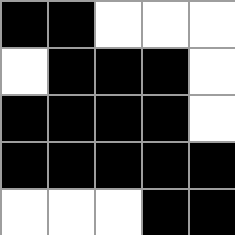[["black", "black", "white", "white", "white"], ["white", "black", "black", "black", "white"], ["black", "black", "black", "black", "white"], ["black", "black", "black", "black", "black"], ["white", "white", "white", "black", "black"]]